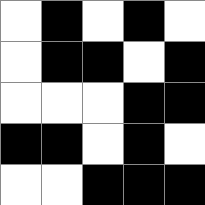[["white", "black", "white", "black", "white"], ["white", "black", "black", "white", "black"], ["white", "white", "white", "black", "black"], ["black", "black", "white", "black", "white"], ["white", "white", "black", "black", "black"]]